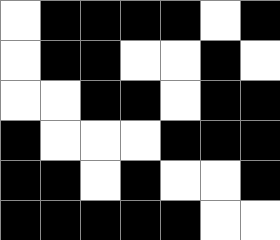[["white", "black", "black", "black", "black", "white", "black"], ["white", "black", "black", "white", "white", "black", "white"], ["white", "white", "black", "black", "white", "black", "black"], ["black", "white", "white", "white", "black", "black", "black"], ["black", "black", "white", "black", "white", "white", "black"], ["black", "black", "black", "black", "black", "white", "white"]]